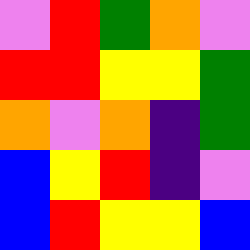[["violet", "red", "green", "orange", "violet"], ["red", "red", "yellow", "yellow", "green"], ["orange", "violet", "orange", "indigo", "green"], ["blue", "yellow", "red", "indigo", "violet"], ["blue", "red", "yellow", "yellow", "blue"]]